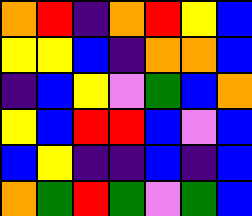[["orange", "red", "indigo", "orange", "red", "yellow", "blue"], ["yellow", "yellow", "blue", "indigo", "orange", "orange", "blue"], ["indigo", "blue", "yellow", "violet", "green", "blue", "orange"], ["yellow", "blue", "red", "red", "blue", "violet", "blue"], ["blue", "yellow", "indigo", "indigo", "blue", "indigo", "blue"], ["orange", "green", "red", "green", "violet", "green", "blue"]]